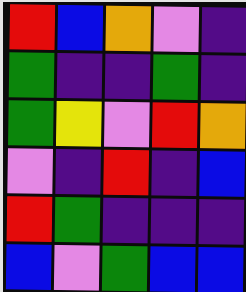[["red", "blue", "orange", "violet", "indigo"], ["green", "indigo", "indigo", "green", "indigo"], ["green", "yellow", "violet", "red", "orange"], ["violet", "indigo", "red", "indigo", "blue"], ["red", "green", "indigo", "indigo", "indigo"], ["blue", "violet", "green", "blue", "blue"]]